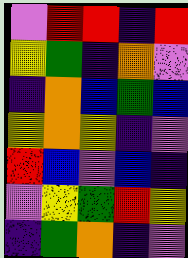[["violet", "red", "red", "indigo", "red"], ["yellow", "green", "indigo", "orange", "violet"], ["indigo", "orange", "blue", "green", "blue"], ["yellow", "orange", "yellow", "indigo", "violet"], ["red", "blue", "violet", "blue", "indigo"], ["violet", "yellow", "green", "red", "yellow"], ["indigo", "green", "orange", "indigo", "violet"]]